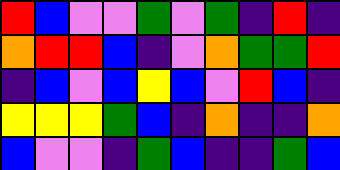[["red", "blue", "violet", "violet", "green", "violet", "green", "indigo", "red", "indigo"], ["orange", "red", "red", "blue", "indigo", "violet", "orange", "green", "green", "red"], ["indigo", "blue", "violet", "blue", "yellow", "blue", "violet", "red", "blue", "indigo"], ["yellow", "yellow", "yellow", "green", "blue", "indigo", "orange", "indigo", "indigo", "orange"], ["blue", "violet", "violet", "indigo", "green", "blue", "indigo", "indigo", "green", "blue"]]